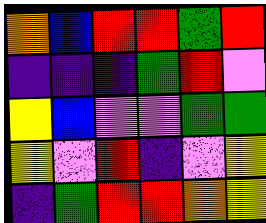[["orange", "blue", "red", "red", "green", "red"], ["indigo", "indigo", "indigo", "green", "red", "violet"], ["yellow", "blue", "violet", "violet", "green", "green"], ["yellow", "violet", "red", "indigo", "violet", "yellow"], ["indigo", "green", "red", "red", "orange", "yellow"]]